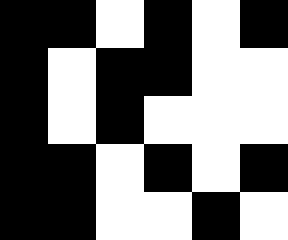[["black", "black", "white", "black", "white", "black"], ["black", "white", "black", "black", "white", "white"], ["black", "white", "black", "white", "white", "white"], ["black", "black", "white", "black", "white", "black"], ["black", "black", "white", "white", "black", "white"]]